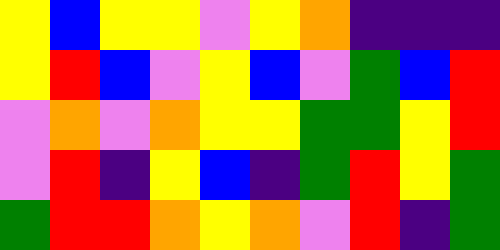[["yellow", "blue", "yellow", "yellow", "violet", "yellow", "orange", "indigo", "indigo", "indigo"], ["yellow", "red", "blue", "violet", "yellow", "blue", "violet", "green", "blue", "red"], ["violet", "orange", "violet", "orange", "yellow", "yellow", "green", "green", "yellow", "red"], ["violet", "red", "indigo", "yellow", "blue", "indigo", "green", "red", "yellow", "green"], ["green", "red", "red", "orange", "yellow", "orange", "violet", "red", "indigo", "green"]]